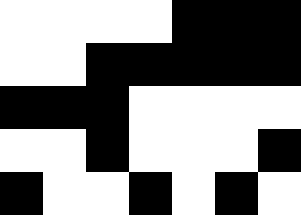[["white", "white", "white", "white", "black", "black", "black"], ["white", "white", "black", "black", "black", "black", "black"], ["black", "black", "black", "white", "white", "white", "white"], ["white", "white", "black", "white", "white", "white", "black"], ["black", "white", "white", "black", "white", "black", "white"]]